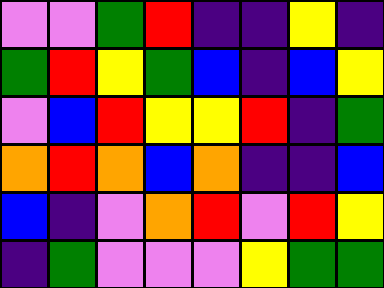[["violet", "violet", "green", "red", "indigo", "indigo", "yellow", "indigo"], ["green", "red", "yellow", "green", "blue", "indigo", "blue", "yellow"], ["violet", "blue", "red", "yellow", "yellow", "red", "indigo", "green"], ["orange", "red", "orange", "blue", "orange", "indigo", "indigo", "blue"], ["blue", "indigo", "violet", "orange", "red", "violet", "red", "yellow"], ["indigo", "green", "violet", "violet", "violet", "yellow", "green", "green"]]